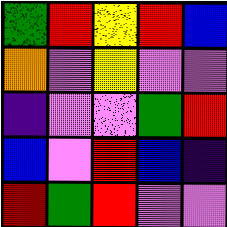[["green", "red", "yellow", "red", "blue"], ["orange", "violet", "yellow", "violet", "violet"], ["indigo", "violet", "violet", "green", "red"], ["blue", "violet", "red", "blue", "indigo"], ["red", "green", "red", "violet", "violet"]]